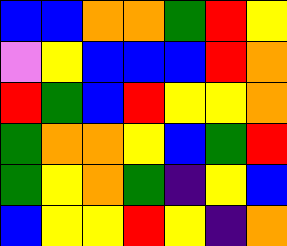[["blue", "blue", "orange", "orange", "green", "red", "yellow"], ["violet", "yellow", "blue", "blue", "blue", "red", "orange"], ["red", "green", "blue", "red", "yellow", "yellow", "orange"], ["green", "orange", "orange", "yellow", "blue", "green", "red"], ["green", "yellow", "orange", "green", "indigo", "yellow", "blue"], ["blue", "yellow", "yellow", "red", "yellow", "indigo", "orange"]]